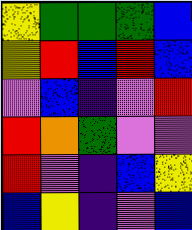[["yellow", "green", "green", "green", "blue"], ["yellow", "red", "blue", "red", "blue"], ["violet", "blue", "indigo", "violet", "red"], ["red", "orange", "green", "violet", "violet"], ["red", "violet", "indigo", "blue", "yellow"], ["blue", "yellow", "indigo", "violet", "blue"]]